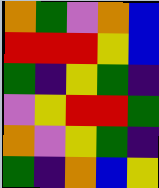[["orange", "green", "violet", "orange", "blue"], ["red", "red", "red", "yellow", "blue"], ["green", "indigo", "yellow", "green", "indigo"], ["violet", "yellow", "red", "red", "green"], ["orange", "violet", "yellow", "green", "indigo"], ["green", "indigo", "orange", "blue", "yellow"]]